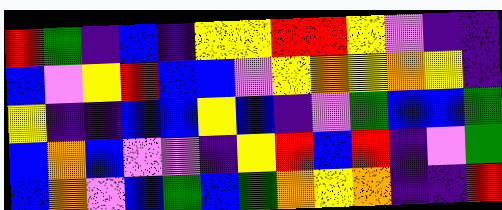[["red", "green", "indigo", "blue", "indigo", "yellow", "yellow", "red", "red", "yellow", "violet", "indigo", "indigo"], ["blue", "violet", "yellow", "red", "blue", "blue", "violet", "yellow", "orange", "yellow", "orange", "yellow", "indigo"], ["yellow", "indigo", "indigo", "blue", "blue", "yellow", "blue", "indigo", "violet", "green", "blue", "blue", "green"], ["blue", "orange", "blue", "violet", "violet", "indigo", "yellow", "red", "blue", "red", "indigo", "violet", "green"], ["blue", "orange", "violet", "blue", "green", "blue", "green", "orange", "yellow", "orange", "indigo", "indigo", "red"]]